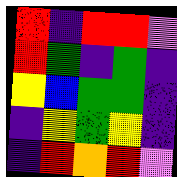[["red", "indigo", "red", "red", "violet"], ["red", "green", "indigo", "green", "indigo"], ["yellow", "blue", "green", "green", "indigo"], ["indigo", "yellow", "green", "yellow", "indigo"], ["indigo", "red", "orange", "red", "violet"]]